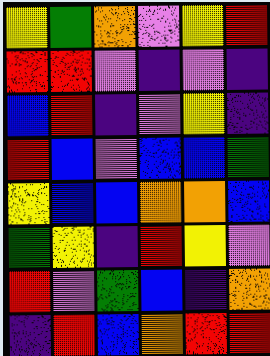[["yellow", "green", "orange", "violet", "yellow", "red"], ["red", "red", "violet", "indigo", "violet", "indigo"], ["blue", "red", "indigo", "violet", "yellow", "indigo"], ["red", "blue", "violet", "blue", "blue", "green"], ["yellow", "blue", "blue", "orange", "orange", "blue"], ["green", "yellow", "indigo", "red", "yellow", "violet"], ["red", "violet", "green", "blue", "indigo", "orange"], ["indigo", "red", "blue", "orange", "red", "red"]]